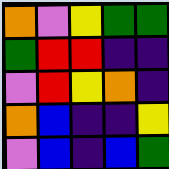[["orange", "violet", "yellow", "green", "green"], ["green", "red", "red", "indigo", "indigo"], ["violet", "red", "yellow", "orange", "indigo"], ["orange", "blue", "indigo", "indigo", "yellow"], ["violet", "blue", "indigo", "blue", "green"]]